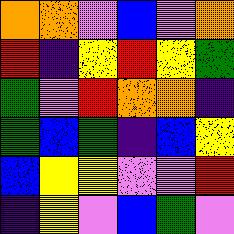[["orange", "orange", "violet", "blue", "violet", "orange"], ["red", "indigo", "yellow", "red", "yellow", "green"], ["green", "violet", "red", "orange", "orange", "indigo"], ["green", "blue", "green", "indigo", "blue", "yellow"], ["blue", "yellow", "yellow", "violet", "violet", "red"], ["indigo", "yellow", "violet", "blue", "green", "violet"]]